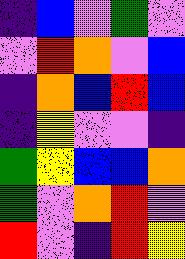[["indigo", "blue", "violet", "green", "violet"], ["violet", "red", "orange", "violet", "blue"], ["indigo", "orange", "blue", "red", "blue"], ["indigo", "yellow", "violet", "violet", "indigo"], ["green", "yellow", "blue", "blue", "orange"], ["green", "violet", "orange", "red", "violet"], ["red", "violet", "indigo", "red", "yellow"]]